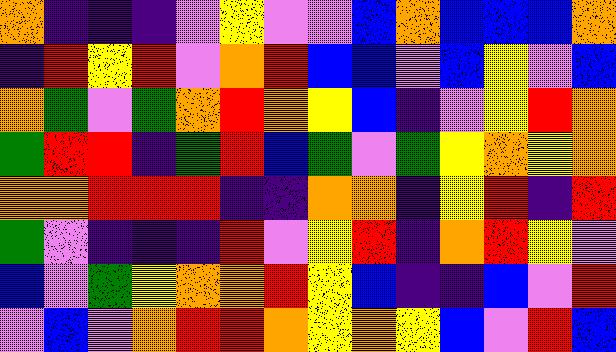[["orange", "indigo", "indigo", "indigo", "violet", "yellow", "violet", "violet", "blue", "orange", "blue", "blue", "blue", "orange"], ["indigo", "red", "yellow", "red", "violet", "orange", "red", "blue", "blue", "violet", "blue", "yellow", "violet", "blue"], ["orange", "green", "violet", "green", "orange", "red", "orange", "yellow", "blue", "indigo", "violet", "yellow", "red", "orange"], ["green", "red", "red", "indigo", "green", "red", "blue", "green", "violet", "green", "yellow", "orange", "yellow", "orange"], ["orange", "orange", "red", "red", "red", "indigo", "indigo", "orange", "orange", "indigo", "yellow", "red", "indigo", "red"], ["green", "violet", "indigo", "indigo", "indigo", "red", "violet", "yellow", "red", "indigo", "orange", "red", "yellow", "violet"], ["blue", "violet", "green", "yellow", "orange", "orange", "red", "yellow", "blue", "indigo", "indigo", "blue", "violet", "red"], ["violet", "blue", "violet", "orange", "red", "red", "orange", "yellow", "orange", "yellow", "blue", "violet", "red", "blue"]]